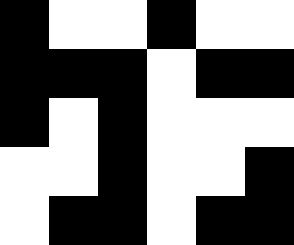[["black", "white", "white", "black", "white", "white"], ["black", "black", "black", "white", "black", "black"], ["black", "white", "black", "white", "white", "white"], ["white", "white", "black", "white", "white", "black"], ["white", "black", "black", "white", "black", "black"]]